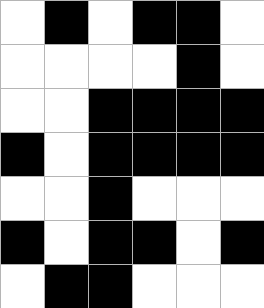[["white", "black", "white", "black", "black", "white"], ["white", "white", "white", "white", "black", "white"], ["white", "white", "black", "black", "black", "black"], ["black", "white", "black", "black", "black", "black"], ["white", "white", "black", "white", "white", "white"], ["black", "white", "black", "black", "white", "black"], ["white", "black", "black", "white", "white", "white"]]